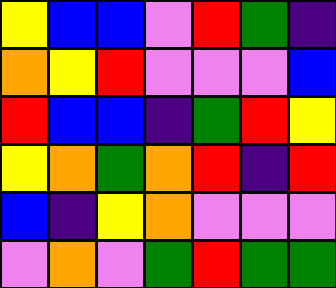[["yellow", "blue", "blue", "violet", "red", "green", "indigo"], ["orange", "yellow", "red", "violet", "violet", "violet", "blue"], ["red", "blue", "blue", "indigo", "green", "red", "yellow"], ["yellow", "orange", "green", "orange", "red", "indigo", "red"], ["blue", "indigo", "yellow", "orange", "violet", "violet", "violet"], ["violet", "orange", "violet", "green", "red", "green", "green"]]